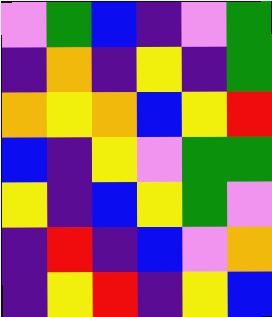[["violet", "green", "blue", "indigo", "violet", "green"], ["indigo", "orange", "indigo", "yellow", "indigo", "green"], ["orange", "yellow", "orange", "blue", "yellow", "red"], ["blue", "indigo", "yellow", "violet", "green", "green"], ["yellow", "indigo", "blue", "yellow", "green", "violet"], ["indigo", "red", "indigo", "blue", "violet", "orange"], ["indigo", "yellow", "red", "indigo", "yellow", "blue"]]